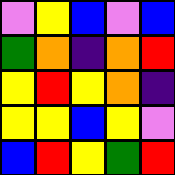[["violet", "yellow", "blue", "violet", "blue"], ["green", "orange", "indigo", "orange", "red"], ["yellow", "red", "yellow", "orange", "indigo"], ["yellow", "yellow", "blue", "yellow", "violet"], ["blue", "red", "yellow", "green", "red"]]